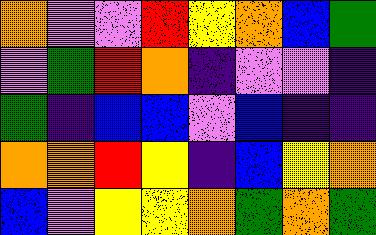[["orange", "violet", "violet", "red", "yellow", "orange", "blue", "green"], ["violet", "green", "red", "orange", "indigo", "violet", "violet", "indigo"], ["green", "indigo", "blue", "blue", "violet", "blue", "indigo", "indigo"], ["orange", "orange", "red", "yellow", "indigo", "blue", "yellow", "orange"], ["blue", "violet", "yellow", "yellow", "orange", "green", "orange", "green"]]